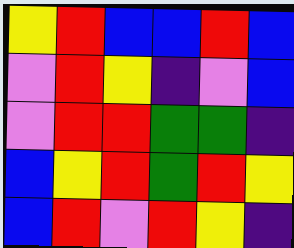[["yellow", "red", "blue", "blue", "red", "blue"], ["violet", "red", "yellow", "indigo", "violet", "blue"], ["violet", "red", "red", "green", "green", "indigo"], ["blue", "yellow", "red", "green", "red", "yellow"], ["blue", "red", "violet", "red", "yellow", "indigo"]]